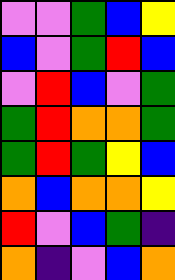[["violet", "violet", "green", "blue", "yellow"], ["blue", "violet", "green", "red", "blue"], ["violet", "red", "blue", "violet", "green"], ["green", "red", "orange", "orange", "green"], ["green", "red", "green", "yellow", "blue"], ["orange", "blue", "orange", "orange", "yellow"], ["red", "violet", "blue", "green", "indigo"], ["orange", "indigo", "violet", "blue", "orange"]]